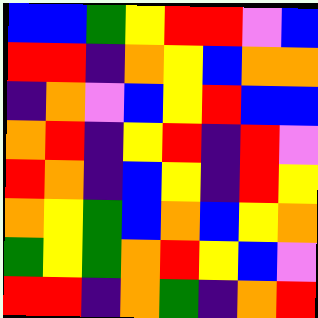[["blue", "blue", "green", "yellow", "red", "red", "violet", "blue"], ["red", "red", "indigo", "orange", "yellow", "blue", "orange", "orange"], ["indigo", "orange", "violet", "blue", "yellow", "red", "blue", "blue"], ["orange", "red", "indigo", "yellow", "red", "indigo", "red", "violet"], ["red", "orange", "indigo", "blue", "yellow", "indigo", "red", "yellow"], ["orange", "yellow", "green", "blue", "orange", "blue", "yellow", "orange"], ["green", "yellow", "green", "orange", "red", "yellow", "blue", "violet"], ["red", "red", "indigo", "orange", "green", "indigo", "orange", "red"]]